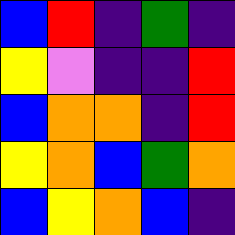[["blue", "red", "indigo", "green", "indigo"], ["yellow", "violet", "indigo", "indigo", "red"], ["blue", "orange", "orange", "indigo", "red"], ["yellow", "orange", "blue", "green", "orange"], ["blue", "yellow", "orange", "blue", "indigo"]]